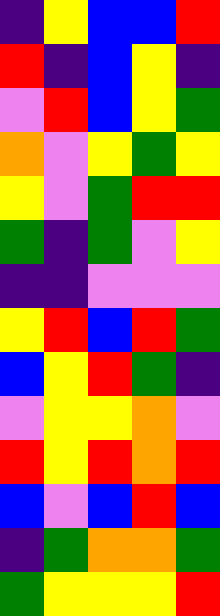[["indigo", "yellow", "blue", "blue", "red"], ["red", "indigo", "blue", "yellow", "indigo"], ["violet", "red", "blue", "yellow", "green"], ["orange", "violet", "yellow", "green", "yellow"], ["yellow", "violet", "green", "red", "red"], ["green", "indigo", "green", "violet", "yellow"], ["indigo", "indigo", "violet", "violet", "violet"], ["yellow", "red", "blue", "red", "green"], ["blue", "yellow", "red", "green", "indigo"], ["violet", "yellow", "yellow", "orange", "violet"], ["red", "yellow", "red", "orange", "red"], ["blue", "violet", "blue", "red", "blue"], ["indigo", "green", "orange", "orange", "green"], ["green", "yellow", "yellow", "yellow", "red"]]